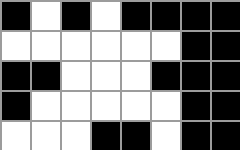[["black", "white", "black", "white", "black", "black", "black", "black"], ["white", "white", "white", "white", "white", "white", "black", "black"], ["black", "black", "white", "white", "white", "black", "black", "black"], ["black", "white", "white", "white", "white", "white", "black", "black"], ["white", "white", "white", "black", "black", "white", "black", "black"]]